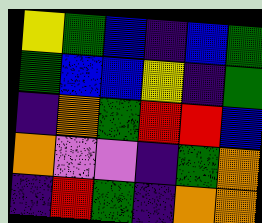[["yellow", "green", "blue", "indigo", "blue", "green"], ["green", "blue", "blue", "yellow", "indigo", "green"], ["indigo", "orange", "green", "red", "red", "blue"], ["orange", "violet", "violet", "indigo", "green", "orange"], ["indigo", "red", "green", "indigo", "orange", "orange"]]